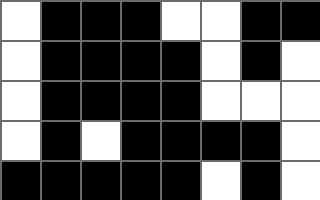[["white", "black", "black", "black", "white", "white", "black", "black"], ["white", "black", "black", "black", "black", "white", "black", "white"], ["white", "black", "black", "black", "black", "white", "white", "white"], ["white", "black", "white", "black", "black", "black", "black", "white"], ["black", "black", "black", "black", "black", "white", "black", "white"]]